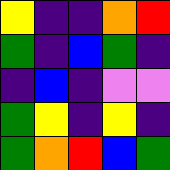[["yellow", "indigo", "indigo", "orange", "red"], ["green", "indigo", "blue", "green", "indigo"], ["indigo", "blue", "indigo", "violet", "violet"], ["green", "yellow", "indigo", "yellow", "indigo"], ["green", "orange", "red", "blue", "green"]]